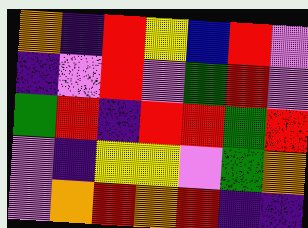[["orange", "indigo", "red", "yellow", "blue", "red", "violet"], ["indigo", "violet", "red", "violet", "green", "red", "violet"], ["green", "red", "indigo", "red", "red", "green", "red"], ["violet", "indigo", "yellow", "yellow", "violet", "green", "orange"], ["violet", "orange", "red", "orange", "red", "indigo", "indigo"]]